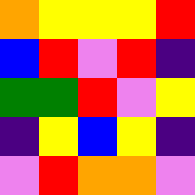[["orange", "yellow", "yellow", "yellow", "red"], ["blue", "red", "violet", "red", "indigo"], ["green", "green", "red", "violet", "yellow"], ["indigo", "yellow", "blue", "yellow", "indigo"], ["violet", "red", "orange", "orange", "violet"]]